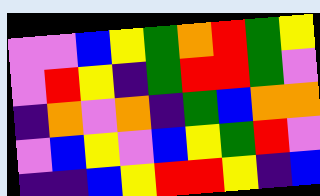[["violet", "violet", "blue", "yellow", "green", "orange", "red", "green", "yellow"], ["violet", "red", "yellow", "indigo", "green", "red", "red", "green", "violet"], ["indigo", "orange", "violet", "orange", "indigo", "green", "blue", "orange", "orange"], ["violet", "blue", "yellow", "violet", "blue", "yellow", "green", "red", "violet"], ["indigo", "indigo", "blue", "yellow", "red", "red", "yellow", "indigo", "blue"]]